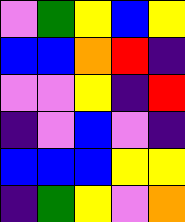[["violet", "green", "yellow", "blue", "yellow"], ["blue", "blue", "orange", "red", "indigo"], ["violet", "violet", "yellow", "indigo", "red"], ["indigo", "violet", "blue", "violet", "indigo"], ["blue", "blue", "blue", "yellow", "yellow"], ["indigo", "green", "yellow", "violet", "orange"]]